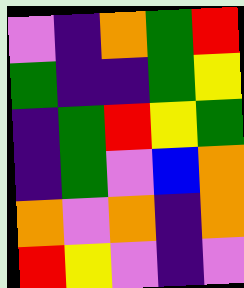[["violet", "indigo", "orange", "green", "red"], ["green", "indigo", "indigo", "green", "yellow"], ["indigo", "green", "red", "yellow", "green"], ["indigo", "green", "violet", "blue", "orange"], ["orange", "violet", "orange", "indigo", "orange"], ["red", "yellow", "violet", "indigo", "violet"]]